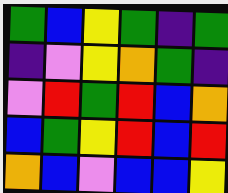[["green", "blue", "yellow", "green", "indigo", "green"], ["indigo", "violet", "yellow", "orange", "green", "indigo"], ["violet", "red", "green", "red", "blue", "orange"], ["blue", "green", "yellow", "red", "blue", "red"], ["orange", "blue", "violet", "blue", "blue", "yellow"]]